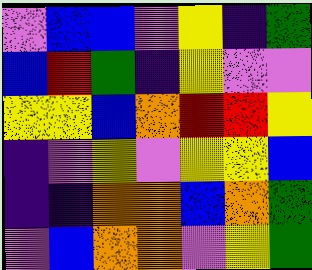[["violet", "blue", "blue", "violet", "yellow", "indigo", "green"], ["blue", "red", "green", "indigo", "yellow", "violet", "violet"], ["yellow", "yellow", "blue", "orange", "red", "red", "yellow"], ["indigo", "violet", "yellow", "violet", "yellow", "yellow", "blue"], ["indigo", "indigo", "orange", "orange", "blue", "orange", "green"], ["violet", "blue", "orange", "orange", "violet", "yellow", "green"]]